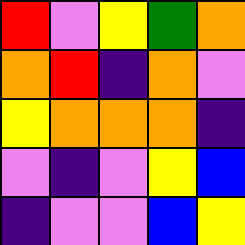[["red", "violet", "yellow", "green", "orange"], ["orange", "red", "indigo", "orange", "violet"], ["yellow", "orange", "orange", "orange", "indigo"], ["violet", "indigo", "violet", "yellow", "blue"], ["indigo", "violet", "violet", "blue", "yellow"]]